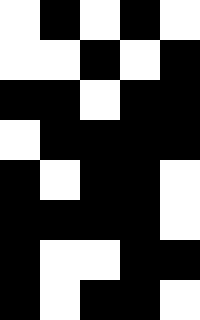[["white", "black", "white", "black", "white"], ["white", "white", "black", "white", "black"], ["black", "black", "white", "black", "black"], ["white", "black", "black", "black", "black"], ["black", "white", "black", "black", "white"], ["black", "black", "black", "black", "white"], ["black", "white", "white", "black", "black"], ["black", "white", "black", "black", "white"]]